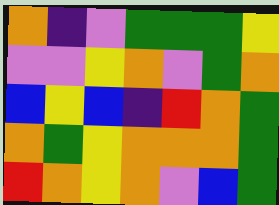[["orange", "indigo", "violet", "green", "green", "green", "yellow"], ["violet", "violet", "yellow", "orange", "violet", "green", "orange"], ["blue", "yellow", "blue", "indigo", "red", "orange", "green"], ["orange", "green", "yellow", "orange", "orange", "orange", "green"], ["red", "orange", "yellow", "orange", "violet", "blue", "green"]]